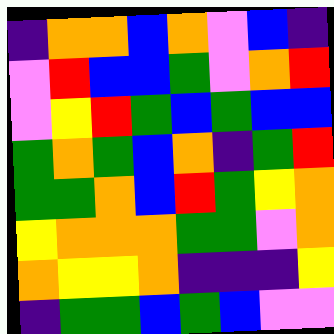[["indigo", "orange", "orange", "blue", "orange", "violet", "blue", "indigo"], ["violet", "red", "blue", "blue", "green", "violet", "orange", "red"], ["violet", "yellow", "red", "green", "blue", "green", "blue", "blue"], ["green", "orange", "green", "blue", "orange", "indigo", "green", "red"], ["green", "green", "orange", "blue", "red", "green", "yellow", "orange"], ["yellow", "orange", "orange", "orange", "green", "green", "violet", "orange"], ["orange", "yellow", "yellow", "orange", "indigo", "indigo", "indigo", "yellow"], ["indigo", "green", "green", "blue", "green", "blue", "violet", "violet"]]